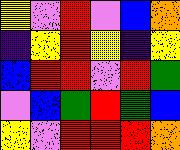[["yellow", "violet", "red", "violet", "blue", "orange"], ["indigo", "yellow", "red", "yellow", "indigo", "yellow"], ["blue", "red", "red", "violet", "red", "green"], ["violet", "blue", "green", "red", "green", "blue"], ["yellow", "violet", "red", "red", "red", "orange"]]